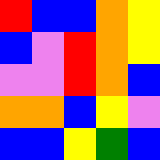[["red", "blue", "blue", "orange", "yellow"], ["blue", "violet", "red", "orange", "yellow"], ["violet", "violet", "red", "orange", "blue"], ["orange", "orange", "blue", "yellow", "violet"], ["blue", "blue", "yellow", "green", "blue"]]